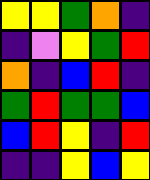[["yellow", "yellow", "green", "orange", "indigo"], ["indigo", "violet", "yellow", "green", "red"], ["orange", "indigo", "blue", "red", "indigo"], ["green", "red", "green", "green", "blue"], ["blue", "red", "yellow", "indigo", "red"], ["indigo", "indigo", "yellow", "blue", "yellow"]]